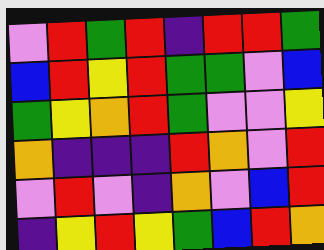[["violet", "red", "green", "red", "indigo", "red", "red", "green"], ["blue", "red", "yellow", "red", "green", "green", "violet", "blue"], ["green", "yellow", "orange", "red", "green", "violet", "violet", "yellow"], ["orange", "indigo", "indigo", "indigo", "red", "orange", "violet", "red"], ["violet", "red", "violet", "indigo", "orange", "violet", "blue", "red"], ["indigo", "yellow", "red", "yellow", "green", "blue", "red", "orange"]]